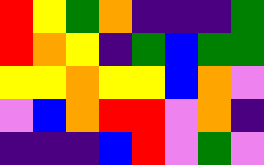[["red", "yellow", "green", "orange", "indigo", "indigo", "indigo", "green"], ["red", "orange", "yellow", "indigo", "green", "blue", "green", "green"], ["yellow", "yellow", "orange", "yellow", "yellow", "blue", "orange", "violet"], ["violet", "blue", "orange", "red", "red", "violet", "orange", "indigo"], ["indigo", "indigo", "indigo", "blue", "red", "violet", "green", "violet"]]